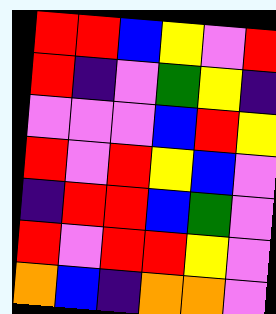[["red", "red", "blue", "yellow", "violet", "red"], ["red", "indigo", "violet", "green", "yellow", "indigo"], ["violet", "violet", "violet", "blue", "red", "yellow"], ["red", "violet", "red", "yellow", "blue", "violet"], ["indigo", "red", "red", "blue", "green", "violet"], ["red", "violet", "red", "red", "yellow", "violet"], ["orange", "blue", "indigo", "orange", "orange", "violet"]]